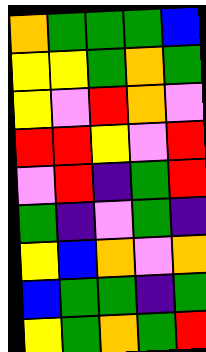[["orange", "green", "green", "green", "blue"], ["yellow", "yellow", "green", "orange", "green"], ["yellow", "violet", "red", "orange", "violet"], ["red", "red", "yellow", "violet", "red"], ["violet", "red", "indigo", "green", "red"], ["green", "indigo", "violet", "green", "indigo"], ["yellow", "blue", "orange", "violet", "orange"], ["blue", "green", "green", "indigo", "green"], ["yellow", "green", "orange", "green", "red"]]